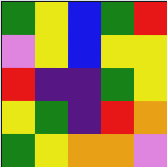[["green", "yellow", "blue", "green", "red"], ["violet", "yellow", "blue", "yellow", "yellow"], ["red", "indigo", "indigo", "green", "yellow"], ["yellow", "green", "indigo", "red", "orange"], ["green", "yellow", "orange", "orange", "violet"]]